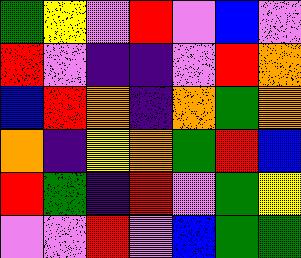[["green", "yellow", "violet", "red", "violet", "blue", "violet"], ["red", "violet", "indigo", "indigo", "violet", "red", "orange"], ["blue", "red", "orange", "indigo", "orange", "green", "orange"], ["orange", "indigo", "yellow", "orange", "green", "red", "blue"], ["red", "green", "indigo", "red", "violet", "green", "yellow"], ["violet", "violet", "red", "violet", "blue", "green", "green"]]